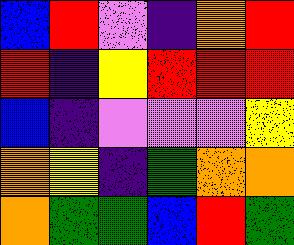[["blue", "red", "violet", "indigo", "orange", "red"], ["red", "indigo", "yellow", "red", "red", "red"], ["blue", "indigo", "violet", "violet", "violet", "yellow"], ["orange", "yellow", "indigo", "green", "orange", "orange"], ["orange", "green", "green", "blue", "red", "green"]]